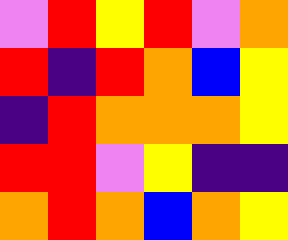[["violet", "red", "yellow", "red", "violet", "orange"], ["red", "indigo", "red", "orange", "blue", "yellow"], ["indigo", "red", "orange", "orange", "orange", "yellow"], ["red", "red", "violet", "yellow", "indigo", "indigo"], ["orange", "red", "orange", "blue", "orange", "yellow"]]